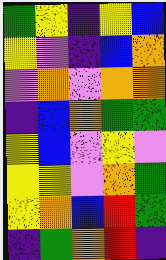[["green", "yellow", "indigo", "yellow", "blue"], ["yellow", "violet", "indigo", "blue", "orange"], ["violet", "orange", "violet", "orange", "orange"], ["indigo", "blue", "orange", "green", "green"], ["yellow", "blue", "violet", "yellow", "violet"], ["yellow", "yellow", "violet", "orange", "green"], ["yellow", "orange", "blue", "red", "green"], ["indigo", "green", "orange", "red", "indigo"]]